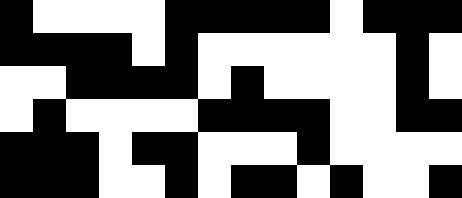[["black", "white", "white", "white", "white", "black", "black", "black", "black", "black", "white", "black", "black", "black"], ["black", "black", "black", "black", "white", "black", "white", "white", "white", "white", "white", "white", "black", "white"], ["white", "white", "black", "black", "black", "black", "white", "black", "white", "white", "white", "white", "black", "white"], ["white", "black", "white", "white", "white", "white", "black", "black", "black", "black", "white", "white", "black", "black"], ["black", "black", "black", "white", "black", "black", "white", "white", "white", "black", "white", "white", "white", "white"], ["black", "black", "black", "white", "white", "black", "white", "black", "black", "white", "black", "white", "white", "black"]]